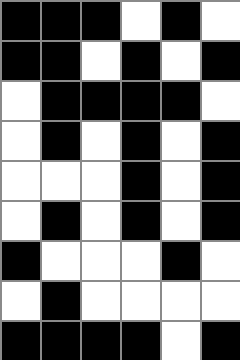[["black", "black", "black", "white", "black", "white"], ["black", "black", "white", "black", "white", "black"], ["white", "black", "black", "black", "black", "white"], ["white", "black", "white", "black", "white", "black"], ["white", "white", "white", "black", "white", "black"], ["white", "black", "white", "black", "white", "black"], ["black", "white", "white", "white", "black", "white"], ["white", "black", "white", "white", "white", "white"], ["black", "black", "black", "black", "white", "black"]]